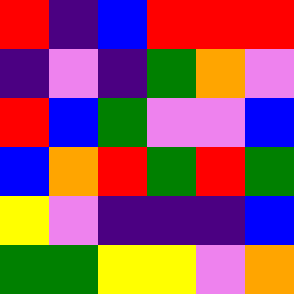[["red", "indigo", "blue", "red", "red", "red"], ["indigo", "violet", "indigo", "green", "orange", "violet"], ["red", "blue", "green", "violet", "violet", "blue"], ["blue", "orange", "red", "green", "red", "green"], ["yellow", "violet", "indigo", "indigo", "indigo", "blue"], ["green", "green", "yellow", "yellow", "violet", "orange"]]